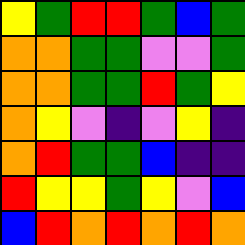[["yellow", "green", "red", "red", "green", "blue", "green"], ["orange", "orange", "green", "green", "violet", "violet", "green"], ["orange", "orange", "green", "green", "red", "green", "yellow"], ["orange", "yellow", "violet", "indigo", "violet", "yellow", "indigo"], ["orange", "red", "green", "green", "blue", "indigo", "indigo"], ["red", "yellow", "yellow", "green", "yellow", "violet", "blue"], ["blue", "red", "orange", "red", "orange", "red", "orange"]]